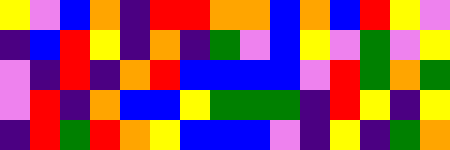[["yellow", "violet", "blue", "orange", "indigo", "red", "red", "orange", "orange", "blue", "orange", "blue", "red", "yellow", "violet"], ["indigo", "blue", "red", "yellow", "indigo", "orange", "indigo", "green", "violet", "blue", "yellow", "violet", "green", "violet", "yellow"], ["violet", "indigo", "red", "indigo", "orange", "red", "blue", "blue", "blue", "blue", "violet", "red", "green", "orange", "green"], ["violet", "red", "indigo", "orange", "blue", "blue", "yellow", "green", "green", "green", "indigo", "red", "yellow", "indigo", "yellow"], ["indigo", "red", "green", "red", "orange", "yellow", "blue", "blue", "blue", "violet", "indigo", "yellow", "indigo", "green", "orange"]]